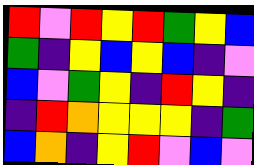[["red", "violet", "red", "yellow", "red", "green", "yellow", "blue"], ["green", "indigo", "yellow", "blue", "yellow", "blue", "indigo", "violet"], ["blue", "violet", "green", "yellow", "indigo", "red", "yellow", "indigo"], ["indigo", "red", "orange", "yellow", "yellow", "yellow", "indigo", "green"], ["blue", "orange", "indigo", "yellow", "red", "violet", "blue", "violet"]]